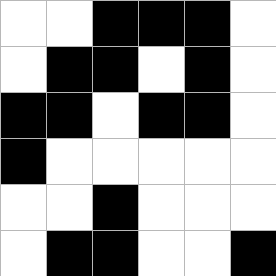[["white", "white", "black", "black", "black", "white"], ["white", "black", "black", "white", "black", "white"], ["black", "black", "white", "black", "black", "white"], ["black", "white", "white", "white", "white", "white"], ["white", "white", "black", "white", "white", "white"], ["white", "black", "black", "white", "white", "black"]]